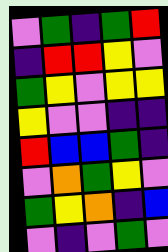[["violet", "green", "indigo", "green", "red"], ["indigo", "red", "red", "yellow", "violet"], ["green", "yellow", "violet", "yellow", "yellow"], ["yellow", "violet", "violet", "indigo", "indigo"], ["red", "blue", "blue", "green", "indigo"], ["violet", "orange", "green", "yellow", "violet"], ["green", "yellow", "orange", "indigo", "blue"], ["violet", "indigo", "violet", "green", "violet"]]